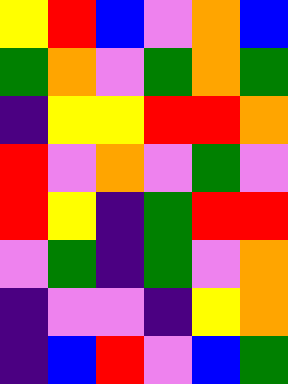[["yellow", "red", "blue", "violet", "orange", "blue"], ["green", "orange", "violet", "green", "orange", "green"], ["indigo", "yellow", "yellow", "red", "red", "orange"], ["red", "violet", "orange", "violet", "green", "violet"], ["red", "yellow", "indigo", "green", "red", "red"], ["violet", "green", "indigo", "green", "violet", "orange"], ["indigo", "violet", "violet", "indigo", "yellow", "orange"], ["indigo", "blue", "red", "violet", "blue", "green"]]